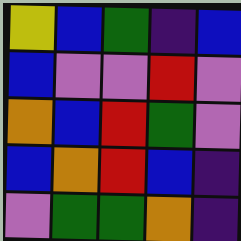[["yellow", "blue", "green", "indigo", "blue"], ["blue", "violet", "violet", "red", "violet"], ["orange", "blue", "red", "green", "violet"], ["blue", "orange", "red", "blue", "indigo"], ["violet", "green", "green", "orange", "indigo"]]